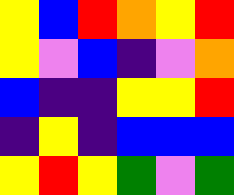[["yellow", "blue", "red", "orange", "yellow", "red"], ["yellow", "violet", "blue", "indigo", "violet", "orange"], ["blue", "indigo", "indigo", "yellow", "yellow", "red"], ["indigo", "yellow", "indigo", "blue", "blue", "blue"], ["yellow", "red", "yellow", "green", "violet", "green"]]